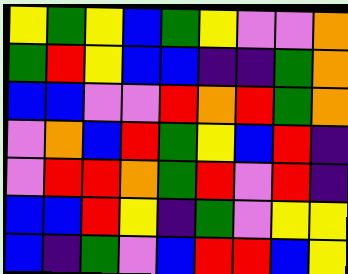[["yellow", "green", "yellow", "blue", "green", "yellow", "violet", "violet", "orange"], ["green", "red", "yellow", "blue", "blue", "indigo", "indigo", "green", "orange"], ["blue", "blue", "violet", "violet", "red", "orange", "red", "green", "orange"], ["violet", "orange", "blue", "red", "green", "yellow", "blue", "red", "indigo"], ["violet", "red", "red", "orange", "green", "red", "violet", "red", "indigo"], ["blue", "blue", "red", "yellow", "indigo", "green", "violet", "yellow", "yellow"], ["blue", "indigo", "green", "violet", "blue", "red", "red", "blue", "yellow"]]